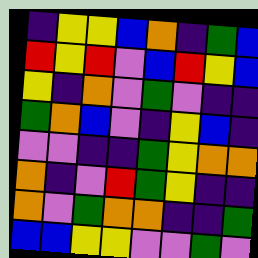[["indigo", "yellow", "yellow", "blue", "orange", "indigo", "green", "blue"], ["red", "yellow", "red", "violet", "blue", "red", "yellow", "blue"], ["yellow", "indigo", "orange", "violet", "green", "violet", "indigo", "indigo"], ["green", "orange", "blue", "violet", "indigo", "yellow", "blue", "indigo"], ["violet", "violet", "indigo", "indigo", "green", "yellow", "orange", "orange"], ["orange", "indigo", "violet", "red", "green", "yellow", "indigo", "indigo"], ["orange", "violet", "green", "orange", "orange", "indigo", "indigo", "green"], ["blue", "blue", "yellow", "yellow", "violet", "violet", "green", "violet"]]